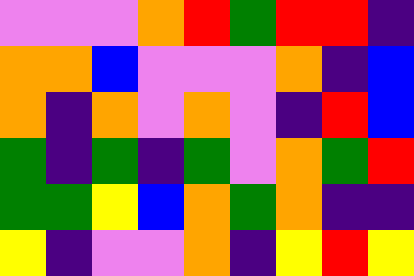[["violet", "violet", "violet", "orange", "red", "green", "red", "red", "indigo"], ["orange", "orange", "blue", "violet", "violet", "violet", "orange", "indigo", "blue"], ["orange", "indigo", "orange", "violet", "orange", "violet", "indigo", "red", "blue"], ["green", "indigo", "green", "indigo", "green", "violet", "orange", "green", "red"], ["green", "green", "yellow", "blue", "orange", "green", "orange", "indigo", "indigo"], ["yellow", "indigo", "violet", "violet", "orange", "indigo", "yellow", "red", "yellow"]]